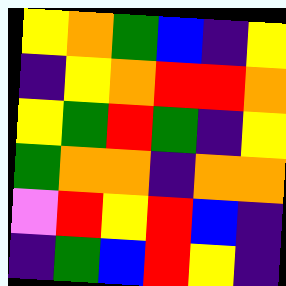[["yellow", "orange", "green", "blue", "indigo", "yellow"], ["indigo", "yellow", "orange", "red", "red", "orange"], ["yellow", "green", "red", "green", "indigo", "yellow"], ["green", "orange", "orange", "indigo", "orange", "orange"], ["violet", "red", "yellow", "red", "blue", "indigo"], ["indigo", "green", "blue", "red", "yellow", "indigo"]]